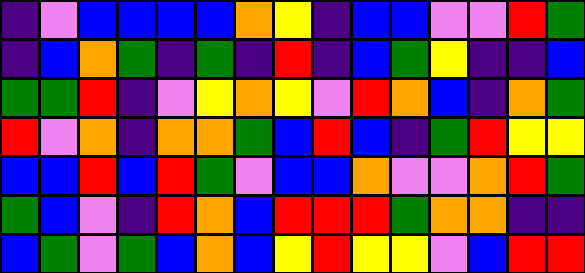[["indigo", "violet", "blue", "blue", "blue", "blue", "orange", "yellow", "indigo", "blue", "blue", "violet", "violet", "red", "green"], ["indigo", "blue", "orange", "green", "indigo", "green", "indigo", "red", "indigo", "blue", "green", "yellow", "indigo", "indigo", "blue"], ["green", "green", "red", "indigo", "violet", "yellow", "orange", "yellow", "violet", "red", "orange", "blue", "indigo", "orange", "green"], ["red", "violet", "orange", "indigo", "orange", "orange", "green", "blue", "red", "blue", "indigo", "green", "red", "yellow", "yellow"], ["blue", "blue", "red", "blue", "red", "green", "violet", "blue", "blue", "orange", "violet", "violet", "orange", "red", "green"], ["green", "blue", "violet", "indigo", "red", "orange", "blue", "red", "red", "red", "green", "orange", "orange", "indigo", "indigo"], ["blue", "green", "violet", "green", "blue", "orange", "blue", "yellow", "red", "yellow", "yellow", "violet", "blue", "red", "red"]]